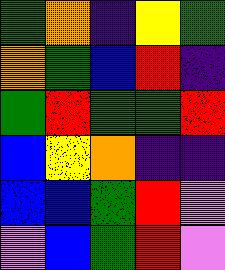[["green", "orange", "indigo", "yellow", "green"], ["orange", "green", "blue", "red", "indigo"], ["green", "red", "green", "green", "red"], ["blue", "yellow", "orange", "indigo", "indigo"], ["blue", "blue", "green", "red", "violet"], ["violet", "blue", "green", "red", "violet"]]